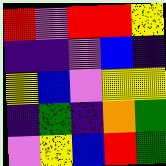[["red", "violet", "red", "red", "yellow"], ["indigo", "indigo", "violet", "blue", "indigo"], ["yellow", "blue", "violet", "yellow", "yellow"], ["indigo", "green", "indigo", "orange", "green"], ["violet", "yellow", "blue", "red", "green"]]